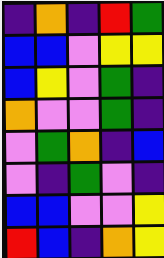[["indigo", "orange", "indigo", "red", "green"], ["blue", "blue", "violet", "yellow", "yellow"], ["blue", "yellow", "violet", "green", "indigo"], ["orange", "violet", "violet", "green", "indigo"], ["violet", "green", "orange", "indigo", "blue"], ["violet", "indigo", "green", "violet", "indigo"], ["blue", "blue", "violet", "violet", "yellow"], ["red", "blue", "indigo", "orange", "yellow"]]